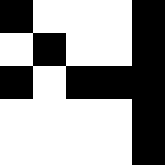[["black", "white", "white", "white", "black"], ["white", "black", "white", "white", "black"], ["black", "white", "black", "black", "black"], ["white", "white", "white", "white", "black"], ["white", "white", "white", "white", "black"]]